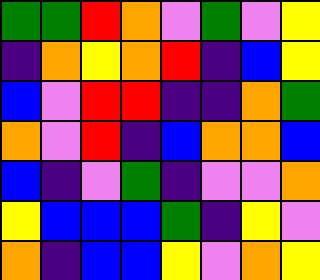[["green", "green", "red", "orange", "violet", "green", "violet", "yellow"], ["indigo", "orange", "yellow", "orange", "red", "indigo", "blue", "yellow"], ["blue", "violet", "red", "red", "indigo", "indigo", "orange", "green"], ["orange", "violet", "red", "indigo", "blue", "orange", "orange", "blue"], ["blue", "indigo", "violet", "green", "indigo", "violet", "violet", "orange"], ["yellow", "blue", "blue", "blue", "green", "indigo", "yellow", "violet"], ["orange", "indigo", "blue", "blue", "yellow", "violet", "orange", "yellow"]]